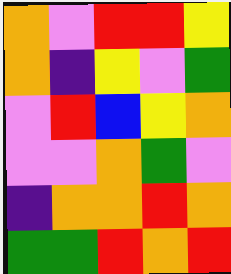[["orange", "violet", "red", "red", "yellow"], ["orange", "indigo", "yellow", "violet", "green"], ["violet", "red", "blue", "yellow", "orange"], ["violet", "violet", "orange", "green", "violet"], ["indigo", "orange", "orange", "red", "orange"], ["green", "green", "red", "orange", "red"]]